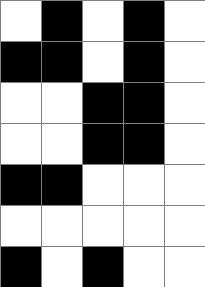[["white", "black", "white", "black", "white"], ["black", "black", "white", "black", "white"], ["white", "white", "black", "black", "white"], ["white", "white", "black", "black", "white"], ["black", "black", "white", "white", "white"], ["white", "white", "white", "white", "white"], ["black", "white", "black", "white", "white"]]